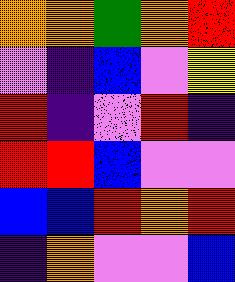[["orange", "orange", "green", "orange", "red"], ["violet", "indigo", "blue", "violet", "yellow"], ["red", "indigo", "violet", "red", "indigo"], ["red", "red", "blue", "violet", "violet"], ["blue", "blue", "red", "orange", "red"], ["indigo", "orange", "violet", "violet", "blue"]]